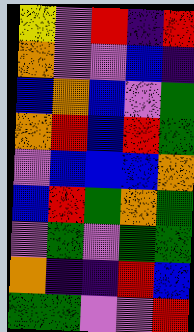[["yellow", "violet", "red", "indigo", "red"], ["orange", "violet", "violet", "blue", "indigo"], ["blue", "orange", "blue", "violet", "green"], ["orange", "red", "blue", "red", "green"], ["violet", "blue", "blue", "blue", "orange"], ["blue", "red", "green", "orange", "green"], ["violet", "green", "violet", "green", "green"], ["orange", "indigo", "indigo", "red", "blue"], ["green", "green", "violet", "violet", "red"]]